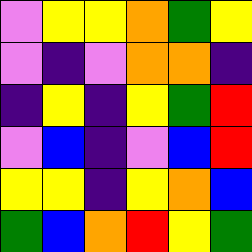[["violet", "yellow", "yellow", "orange", "green", "yellow"], ["violet", "indigo", "violet", "orange", "orange", "indigo"], ["indigo", "yellow", "indigo", "yellow", "green", "red"], ["violet", "blue", "indigo", "violet", "blue", "red"], ["yellow", "yellow", "indigo", "yellow", "orange", "blue"], ["green", "blue", "orange", "red", "yellow", "green"]]